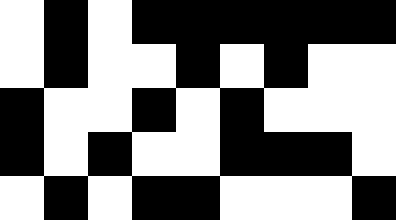[["white", "black", "white", "black", "black", "black", "black", "black", "black"], ["white", "black", "white", "white", "black", "white", "black", "white", "white"], ["black", "white", "white", "black", "white", "black", "white", "white", "white"], ["black", "white", "black", "white", "white", "black", "black", "black", "white"], ["white", "black", "white", "black", "black", "white", "white", "white", "black"]]